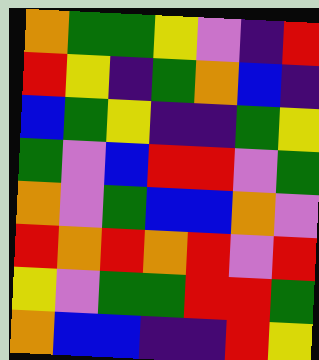[["orange", "green", "green", "yellow", "violet", "indigo", "red"], ["red", "yellow", "indigo", "green", "orange", "blue", "indigo"], ["blue", "green", "yellow", "indigo", "indigo", "green", "yellow"], ["green", "violet", "blue", "red", "red", "violet", "green"], ["orange", "violet", "green", "blue", "blue", "orange", "violet"], ["red", "orange", "red", "orange", "red", "violet", "red"], ["yellow", "violet", "green", "green", "red", "red", "green"], ["orange", "blue", "blue", "indigo", "indigo", "red", "yellow"]]